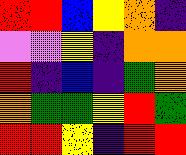[["red", "red", "blue", "yellow", "orange", "indigo"], ["violet", "violet", "yellow", "indigo", "orange", "orange"], ["red", "indigo", "blue", "indigo", "green", "orange"], ["orange", "green", "green", "yellow", "red", "green"], ["red", "red", "yellow", "indigo", "red", "red"]]